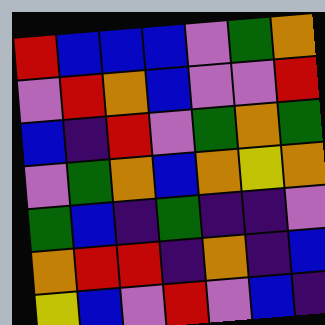[["red", "blue", "blue", "blue", "violet", "green", "orange"], ["violet", "red", "orange", "blue", "violet", "violet", "red"], ["blue", "indigo", "red", "violet", "green", "orange", "green"], ["violet", "green", "orange", "blue", "orange", "yellow", "orange"], ["green", "blue", "indigo", "green", "indigo", "indigo", "violet"], ["orange", "red", "red", "indigo", "orange", "indigo", "blue"], ["yellow", "blue", "violet", "red", "violet", "blue", "indigo"]]